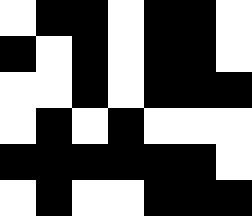[["white", "black", "black", "white", "black", "black", "white"], ["black", "white", "black", "white", "black", "black", "white"], ["white", "white", "black", "white", "black", "black", "black"], ["white", "black", "white", "black", "white", "white", "white"], ["black", "black", "black", "black", "black", "black", "white"], ["white", "black", "white", "white", "black", "black", "black"]]